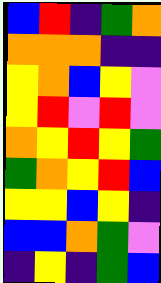[["blue", "red", "indigo", "green", "orange"], ["orange", "orange", "orange", "indigo", "indigo"], ["yellow", "orange", "blue", "yellow", "violet"], ["yellow", "red", "violet", "red", "violet"], ["orange", "yellow", "red", "yellow", "green"], ["green", "orange", "yellow", "red", "blue"], ["yellow", "yellow", "blue", "yellow", "indigo"], ["blue", "blue", "orange", "green", "violet"], ["indigo", "yellow", "indigo", "green", "blue"]]